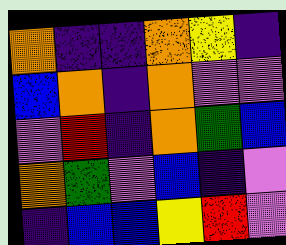[["orange", "indigo", "indigo", "orange", "yellow", "indigo"], ["blue", "orange", "indigo", "orange", "violet", "violet"], ["violet", "red", "indigo", "orange", "green", "blue"], ["orange", "green", "violet", "blue", "indigo", "violet"], ["indigo", "blue", "blue", "yellow", "red", "violet"]]